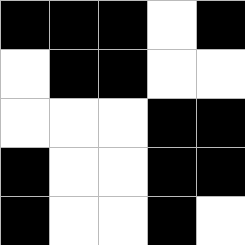[["black", "black", "black", "white", "black"], ["white", "black", "black", "white", "white"], ["white", "white", "white", "black", "black"], ["black", "white", "white", "black", "black"], ["black", "white", "white", "black", "white"]]